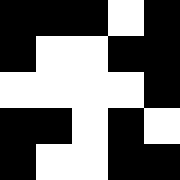[["black", "black", "black", "white", "black"], ["black", "white", "white", "black", "black"], ["white", "white", "white", "white", "black"], ["black", "black", "white", "black", "white"], ["black", "white", "white", "black", "black"]]